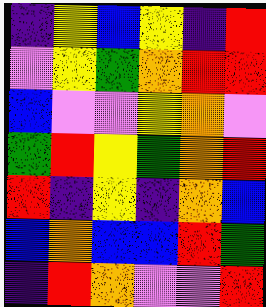[["indigo", "yellow", "blue", "yellow", "indigo", "red"], ["violet", "yellow", "green", "orange", "red", "red"], ["blue", "violet", "violet", "yellow", "orange", "violet"], ["green", "red", "yellow", "green", "orange", "red"], ["red", "indigo", "yellow", "indigo", "orange", "blue"], ["blue", "orange", "blue", "blue", "red", "green"], ["indigo", "red", "orange", "violet", "violet", "red"]]